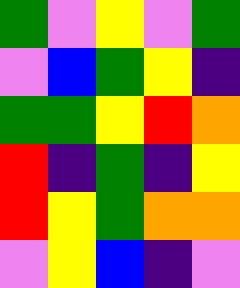[["green", "violet", "yellow", "violet", "green"], ["violet", "blue", "green", "yellow", "indigo"], ["green", "green", "yellow", "red", "orange"], ["red", "indigo", "green", "indigo", "yellow"], ["red", "yellow", "green", "orange", "orange"], ["violet", "yellow", "blue", "indigo", "violet"]]